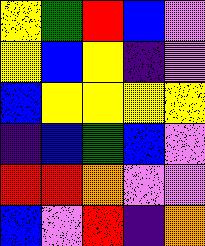[["yellow", "green", "red", "blue", "violet"], ["yellow", "blue", "yellow", "indigo", "violet"], ["blue", "yellow", "yellow", "yellow", "yellow"], ["indigo", "blue", "green", "blue", "violet"], ["red", "red", "orange", "violet", "violet"], ["blue", "violet", "red", "indigo", "orange"]]